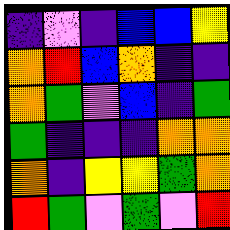[["indigo", "violet", "indigo", "blue", "blue", "yellow"], ["orange", "red", "blue", "orange", "indigo", "indigo"], ["orange", "green", "violet", "blue", "indigo", "green"], ["green", "indigo", "indigo", "indigo", "orange", "orange"], ["orange", "indigo", "yellow", "yellow", "green", "orange"], ["red", "green", "violet", "green", "violet", "red"]]